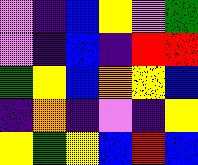[["violet", "indigo", "blue", "yellow", "violet", "green"], ["violet", "indigo", "blue", "indigo", "red", "red"], ["green", "yellow", "blue", "orange", "yellow", "blue"], ["indigo", "orange", "indigo", "violet", "indigo", "yellow"], ["yellow", "green", "yellow", "blue", "red", "blue"]]